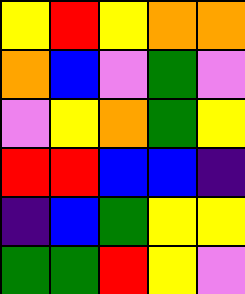[["yellow", "red", "yellow", "orange", "orange"], ["orange", "blue", "violet", "green", "violet"], ["violet", "yellow", "orange", "green", "yellow"], ["red", "red", "blue", "blue", "indigo"], ["indigo", "blue", "green", "yellow", "yellow"], ["green", "green", "red", "yellow", "violet"]]